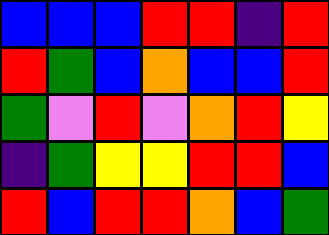[["blue", "blue", "blue", "red", "red", "indigo", "red"], ["red", "green", "blue", "orange", "blue", "blue", "red"], ["green", "violet", "red", "violet", "orange", "red", "yellow"], ["indigo", "green", "yellow", "yellow", "red", "red", "blue"], ["red", "blue", "red", "red", "orange", "blue", "green"]]